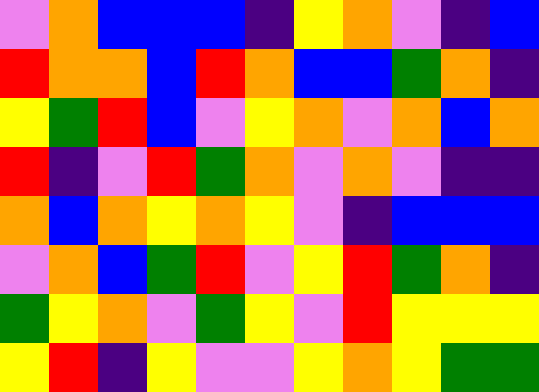[["violet", "orange", "blue", "blue", "blue", "indigo", "yellow", "orange", "violet", "indigo", "blue"], ["red", "orange", "orange", "blue", "red", "orange", "blue", "blue", "green", "orange", "indigo"], ["yellow", "green", "red", "blue", "violet", "yellow", "orange", "violet", "orange", "blue", "orange"], ["red", "indigo", "violet", "red", "green", "orange", "violet", "orange", "violet", "indigo", "indigo"], ["orange", "blue", "orange", "yellow", "orange", "yellow", "violet", "indigo", "blue", "blue", "blue"], ["violet", "orange", "blue", "green", "red", "violet", "yellow", "red", "green", "orange", "indigo"], ["green", "yellow", "orange", "violet", "green", "yellow", "violet", "red", "yellow", "yellow", "yellow"], ["yellow", "red", "indigo", "yellow", "violet", "violet", "yellow", "orange", "yellow", "green", "green"]]